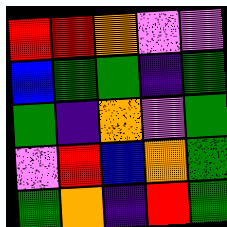[["red", "red", "orange", "violet", "violet"], ["blue", "green", "green", "indigo", "green"], ["green", "indigo", "orange", "violet", "green"], ["violet", "red", "blue", "orange", "green"], ["green", "orange", "indigo", "red", "green"]]